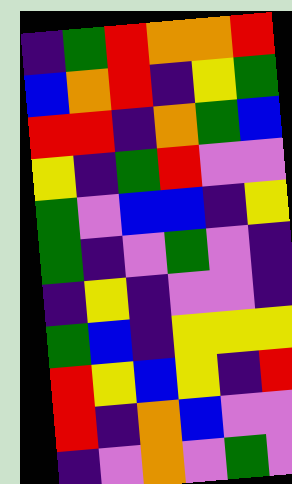[["indigo", "green", "red", "orange", "orange", "red"], ["blue", "orange", "red", "indigo", "yellow", "green"], ["red", "red", "indigo", "orange", "green", "blue"], ["yellow", "indigo", "green", "red", "violet", "violet"], ["green", "violet", "blue", "blue", "indigo", "yellow"], ["green", "indigo", "violet", "green", "violet", "indigo"], ["indigo", "yellow", "indigo", "violet", "violet", "indigo"], ["green", "blue", "indigo", "yellow", "yellow", "yellow"], ["red", "yellow", "blue", "yellow", "indigo", "red"], ["red", "indigo", "orange", "blue", "violet", "violet"], ["indigo", "violet", "orange", "violet", "green", "violet"]]